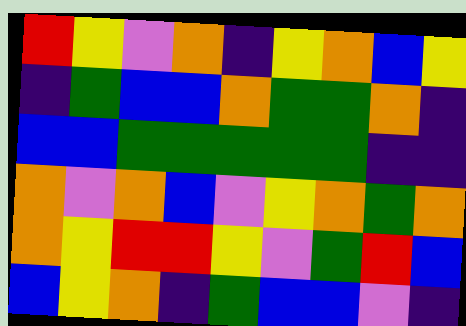[["red", "yellow", "violet", "orange", "indigo", "yellow", "orange", "blue", "yellow"], ["indigo", "green", "blue", "blue", "orange", "green", "green", "orange", "indigo"], ["blue", "blue", "green", "green", "green", "green", "green", "indigo", "indigo"], ["orange", "violet", "orange", "blue", "violet", "yellow", "orange", "green", "orange"], ["orange", "yellow", "red", "red", "yellow", "violet", "green", "red", "blue"], ["blue", "yellow", "orange", "indigo", "green", "blue", "blue", "violet", "indigo"]]